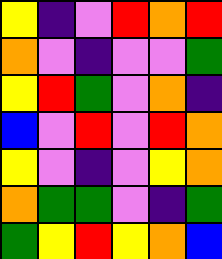[["yellow", "indigo", "violet", "red", "orange", "red"], ["orange", "violet", "indigo", "violet", "violet", "green"], ["yellow", "red", "green", "violet", "orange", "indigo"], ["blue", "violet", "red", "violet", "red", "orange"], ["yellow", "violet", "indigo", "violet", "yellow", "orange"], ["orange", "green", "green", "violet", "indigo", "green"], ["green", "yellow", "red", "yellow", "orange", "blue"]]